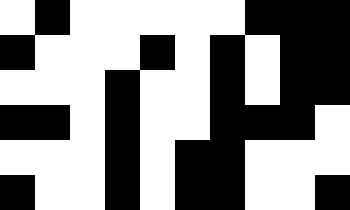[["white", "black", "white", "white", "white", "white", "white", "black", "black", "black"], ["black", "white", "white", "white", "black", "white", "black", "white", "black", "black"], ["white", "white", "white", "black", "white", "white", "black", "white", "black", "black"], ["black", "black", "white", "black", "white", "white", "black", "black", "black", "white"], ["white", "white", "white", "black", "white", "black", "black", "white", "white", "white"], ["black", "white", "white", "black", "white", "black", "black", "white", "white", "black"]]